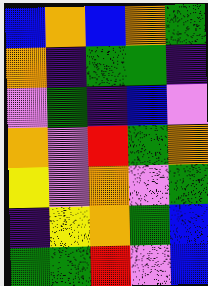[["blue", "orange", "blue", "orange", "green"], ["orange", "indigo", "green", "green", "indigo"], ["violet", "green", "indigo", "blue", "violet"], ["orange", "violet", "red", "green", "orange"], ["yellow", "violet", "orange", "violet", "green"], ["indigo", "yellow", "orange", "green", "blue"], ["green", "green", "red", "violet", "blue"]]